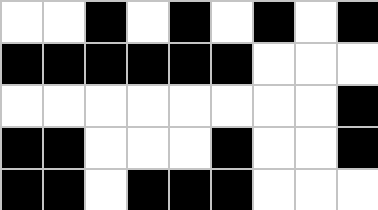[["white", "white", "black", "white", "black", "white", "black", "white", "black"], ["black", "black", "black", "black", "black", "black", "white", "white", "white"], ["white", "white", "white", "white", "white", "white", "white", "white", "black"], ["black", "black", "white", "white", "white", "black", "white", "white", "black"], ["black", "black", "white", "black", "black", "black", "white", "white", "white"]]